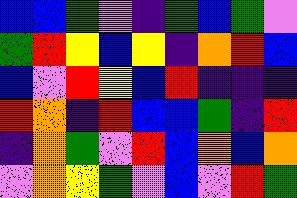[["blue", "blue", "green", "violet", "indigo", "green", "blue", "green", "violet"], ["green", "red", "yellow", "blue", "yellow", "indigo", "orange", "red", "blue"], ["blue", "violet", "red", "yellow", "blue", "red", "indigo", "indigo", "indigo"], ["red", "orange", "indigo", "red", "blue", "blue", "green", "indigo", "red"], ["indigo", "orange", "green", "violet", "red", "blue", "orange", "blue", "orange"], ["violet", "orange", "yellow", "green", "violet", "blue", "violet", "red", "green"]]